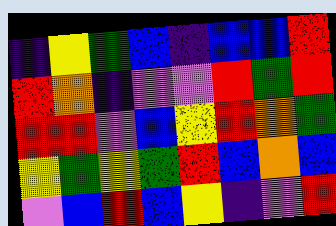[["indigo", "yellow", "green", "blue", "indigo", "blue", "blue", "red"], ["red", "orange", "indigo", "violet", "violet", "red", "green", "red"], ["red", "red", "violet", "blue", "yellow", "red", "orange", "green"], ["yellow", "green", "yellow", "green", "red", "blue", "orange", "blue"], ["violet", "blue", "red", "blue", "yellow", "indigo", "violet", "red"]]